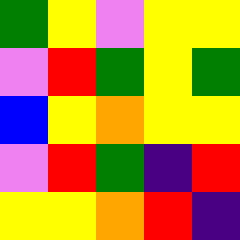[["green", "yellow", "violet", "yellow", "yellow"], ["violet", "red", "green", "yellow", "green"], ["blue", "yellow", "orange", "yellow", "yellow"], ["violet", "red", "green", "indigo", "red"], ["yellow", "yellow", "orange", "red", "indigo"]]